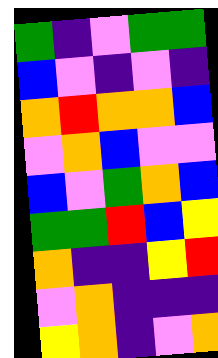[["green", "indigo", "violet", "green", "green"], ["blue", "violet", "indigo", "violet", "indigo"], ["orange", "red", "orange", "orange", "blue"], ["violet", "orange", "blue", "violet", "violet"], ["blue", "violet", "green", "orange", "blue"], ["green", "green", "red", "blue", "yellow"], ["orange", "indigo", "indigo", "yellow", "red"], ["violet", "orange", "indigo", "indigo", "indigo"], ["yellow", "orange", "indigo", "violet", "orange"]]